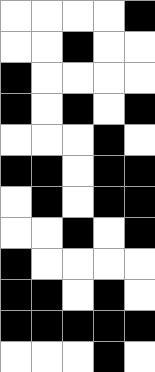[["white", "white", "white", "white", "black"], ["white", "white", "black", "white", "white"], ["black", "white", "white", "white", "white"], ["black", "white", "black", "white", "black"], ["white", "white", "white", "black", "white"], ["black", "black", "white", "black", "black"], ["white", "black", "white", "black", "black"], ["white", "white", "black", "white", "black"], ["black", "white", "white", "white", "white"], ["black", "black", "white", "black", "white"], ["black", "black", "black", "black", "black"], ["white", "white", "white", "black", "white"]]